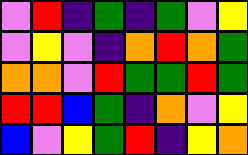[["violet", "red", "indigo", "green", "indigo", "green", "violet", "yellow"], ["violet", "yellow", "violet", "indigo", "orange", "red", "orange", "green"], ["orange", "orange", "violet", "red", "green", "green", "red", "green"], ["red", "red", "blue", "green", "indigo", "orange", "violet", "yellow"], ["blue", "violet", "yellow", "green", "red", "indigo", "yellow", "orange"]]